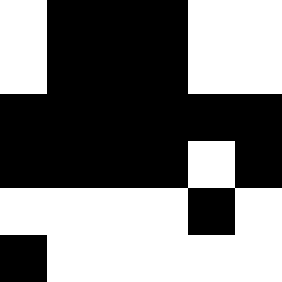[["white", "black", "black", "black", "white", "white"], ["white", "black", "black", "black", "white", "white"], ["black", "black", "black", "black", "black", "black"], ["black", "black", "black", "black", "white", "black"], ["white", "white", "white", "white", "black", "white"], ["black", "white", "white", "white", "white", "white"]]